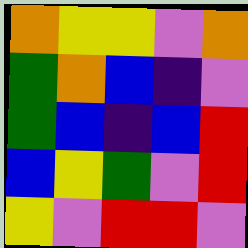[["orange", "yellow", "yellow", "violet", "orange"], ["green", "orange", "blue", "indigo", "violet"], ["green", "blue", "indigo", "blue", "red"], ["blue", "yellow", "green", "violet", "red"], ["yellow", "violet", "red", "red", "violet"]]